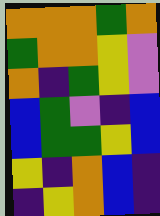[["orange", "orange", "orange", "green", "orange"], ["green", "orange", "orange", "yellow", "violet"], ["orange", "indigo", "green", "yellow", "violet"], ["blue", "green", "violet", "indigo", "blue"], ["blue", "green", "green", "yellow", "blue"], ["yellow", "indigo", "orange", "blue", "indigo"], ["indigo", "yellow", "orange", "blue", "indigo"]]